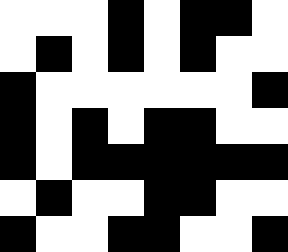[["white", "white", "white", "black", "white", "black", "black", "white"], ["white", "black", "white", "black", "white", "black", "white", "white"], ["black", "white", "white", "white", "white", "white", "white", "black"], ["black", "white", "black", "white", "black", "black", "white", "white"], ["black", "white", "black", "black", "black", "black", "black", "black"], ["white", "black", "white", "white", "black", "black", "white", "white"], ["black", "white", "white", "black", "black", "white", "white", "black"]]